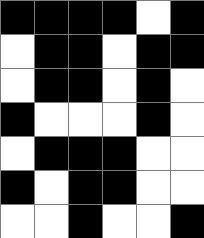[["black", "black", "black", "black", "white", "black"], ["white", "black", "black", "white", "black", "black"], ["white", "black", "black", "white", "black", "white"], ["black", "white", "white", "white", "black", "white"], ["white", "black", "black", "black", "white", "white"], ["black", "white", "black", "black", "white", "white"], ["white", "white", "black", "white", "white", "black"]]